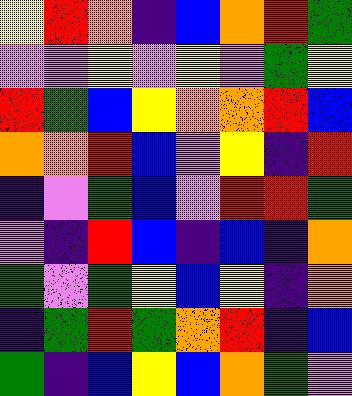[["yellow", "red", "orange", "indigo", "blue", "orange", "red", "green"], ["violet", "violet", "yellow", "violet", "yellow", "violet", "green", "yellow"], ["red", "green", "blue", "yellow", "orange", "orange", "red", "blue"], ["orange", "orange", "red", "blue", "violet", "yellow", "indigo", "red"], ["indigo", "violet", "green", "blue", "violet", "red", "red", "green"], ["violet", "indigo", "red", "blue", "indigo", "blue", "indigo", "orange"], ["green", "violet", "green", "yellow", "blue", "yellow", "indigo", "orange"], ["indigo", "green", "red", "green", "orange", "red", "indigo", "blue"], ["green", "indigo", "blue", "yellow", "blue", "orange", "green", "violet"]]